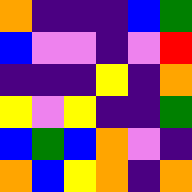[["orange", "indigo", "indigo", "indigo", "blue", "green"], ["blue", "violet", "violet", "indigo", "violet", "red"], ["indigo", "indigo", "indigo", "yellow", "indigo", "orange"], ["yellow", "violet", "yellow", "indigo", "indigo", "green"], ["blue", "green", "blue", "orange", "violet", "indigo"], ["orange", "blue", "yellow", "orange", "indigo", "orange"]]